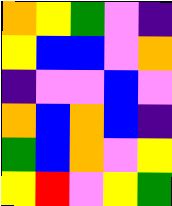[["orange", "yellow", "green", "violet", "indigo"], ["yellow", "blue", "blue", "violet", "orange"], ["indigo", "violet", "violet", "blue", "violet"], ["orange", "blue", "orange", "blue", "indigo"], ["green", "blue", "orange", "violet", "yellow"], ["yellow", "red", "violet", "yellow", "green"]]